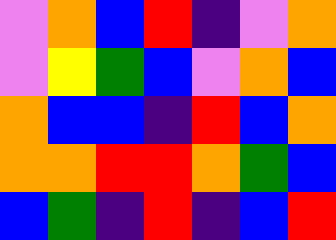[["violet", "orange", "blue", "red", "indigo", "violet", "orange"], ["violet", "yellow", "green", "blue", "violet", "orange", "blue"], ["orange", "blue", "blue", "indigo", "red", "blue", "orange"], ["orange", "orange", "red", "red", "orange", "green", "blue"], ["blue", "green", "indigo", "red", "indigo", "blue", "red"]]